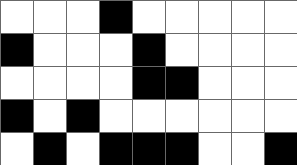[["white", "white", "white", "black", "white", "white", "white", "white", "white"], ["black", "white", "white", "white", "black", "white", "white", "white", "white"], ["white", "white", "white", "white", "black", "black", "white", "white", "white"], ["black", "white", "black", "white", "white", "white", "white", "white", "white"], ["white", "black", "white", "black", "black", "black", "white", "white", "black"]]